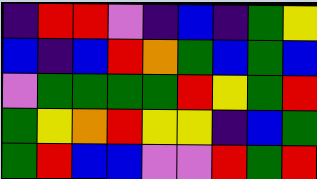[["indigo", "red", "red", "violet", "indigo", "blue", "indigo", "green", "yellow"], ["blue", "indigo", "blue", "red", "orange", "green", "blue", "green", "blue"], ["violet", "green", "green", "green", "green", "red", "yellow", "green", "red"], ["green", "yellow", "orange", "red", "yellow", "yellow", "indigo", "blue", "green"], ["green", "red", "blue", "blue", "violet", "violet", "red", "green", "red"]]